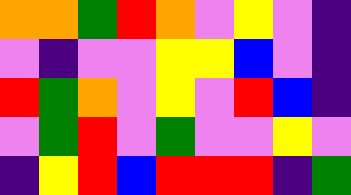[["orange", "orange", "green", "red", "orange", "violet", "yellow", "violet", "indigo"], ["violet", "indigo", "violet", "violet", "yellow", "yellow", "blue", "violet", "indigo"], ["red", "green", "orange", "violet", "yellow", "violet", "red", "blue", "indigo"], ["violet", "green", "red", "violet", "green", "violet", "violet", "yellow", "violet"], ["indigo", "yellow", "red", "blue", "red", "red", "red", "indigo", "green"]]